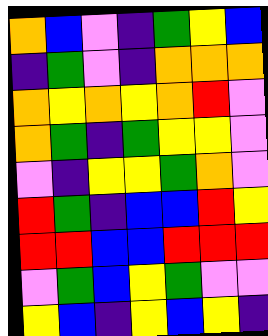[["orange", "blue", "violet", "indigo", "green", "yellow", "blue"], ["indigo", "green", "violet", "indigo", "orange", "orange", "orange"], ["orange", "yellow", "orange", "yellow", "orange", "red", "violet"], ["orange", "green", "indigo", "green", "yellow", "yellow", "violet"], ["violet", "indigo", "yellow", "yellow", "green", "orange", "violet"], ["red", "green", "indigo", "blue", "blue", "red", "yellow"], ["red", "red", "blue", "blue", "red", "red", "red"], ["violet", "green", "blue", "yellow", "green", "violet", "violet"], ["yellow", "blue", "indigo", "yellow", "blue", "yellow", "indigo"]]